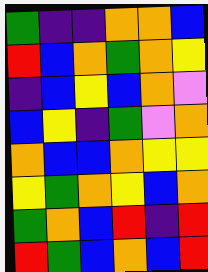[["green", "indigo", "indigo", "orange", "orange", "blue"], ["red", "blue", "orange", "green", "orange", "yellow"], ["indigo", "blue", "yellow", "blue", "orange", "violet"], ["blue", "yellow", "indigo", "green", "violet", "orange"], ["orange", "blue", "blue", "orange", "yellow", "yellow"], ["yellow", "green", "orange", "yellow", "blue", "orange"], ["green", "orange", "blue", "red", "indigo", "red"], ["red", "green", "blue", "orange", "blue", "red"]]